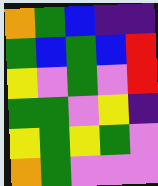[["orange", "green", "blue", "indigo", "indigo"], ["green", "blue", "green", "blue", "red"], ["yellow", "violet", "green", "violet", "red"], ["green", "green", "violet", "yellow", "indigo"], ["yellow", "green", "yellow", "green", "violet"], ["orange", "green", "violet", "violet", "violet"]]